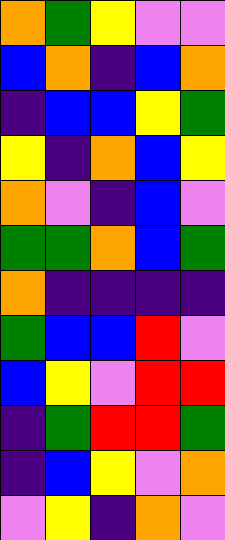[["orange", "green", "yellow", "violet", "violet"], ["blue", "orange", "indigo", "blue", "orange"], ["indigo", "blue", "blue", "yellow", "green"], ["yellow", "indigo", "orange", "blue", "yellow"], ["orange", "violet", "indigo", "blue", "violet"], ["green", "green", "orange", "blue", "green"], ["orange", "indigo", "indigo", "indigo", "indigo"], ["green", "blue", "blue", "red", "violet"], ["blue", "yellow", "violet", "red", "red"], ["indigo", "green", "red", "red", "green"], ["indigo", "blue", "yellow", "violet", "orange"], ["violet", "yellow", "indigo", "orange", "violet"]]